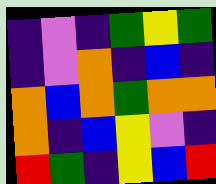[["indigo", "violet", "indigo", "green", "yellow", "green"], ["indigo", "violet", "orange", "indigo", "blue", "indigo"], ["orange", "blue", "orange", "green", "orange", "orange"], ["orange", "indigo", "blue", "yellow", "violet", "indigo"], ["red", "green", "indigo", "yellow", "blue", "red"]]